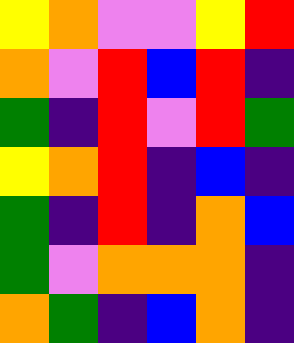[["yellow", "orange", "violet", "violet", "yellow", "red"], ["orange", "violet", "red", "blue", "red", "indigo"], ["green", "indigo", "red", "violet", "red", "green"], ["yellow", "orange", "red", "indigo", "blue", "indigo"], ["green", "indigo", "red", "indigo", "orange", "blue"], ["green", "violet", "orange", "orange", "orange", "indigo"], ["orange", "green", "indigo", "blue", "orange", "indigo"]]